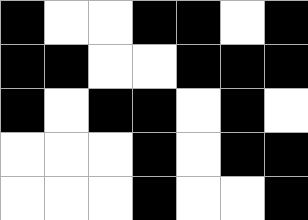[["black", "white", "white", "black", "black", "white", "black"], ["black", "black", "white", "white", "black", "black", "black"], ["black", "white", "black", "black", "white", "black", "white"], ["white", "white", "white", "black", "white", "black", "black"], ["white", "white", "white", "black", "white", "white", "black"]]